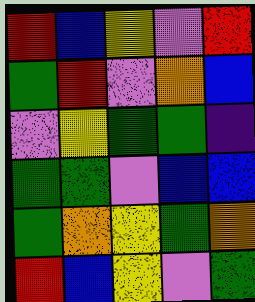[["red", "blue", "yellow", "violet", "red"], ["green", "red", "violet", "orange", "blue"], ["violet", "yellow", "green", "green", "indigo"], ["green", "green", "violet", "blue", "blue"], ["green", "orange", "yellow", "green", "orange"], ["red", "blue", "yellow", "violet", "green"]]